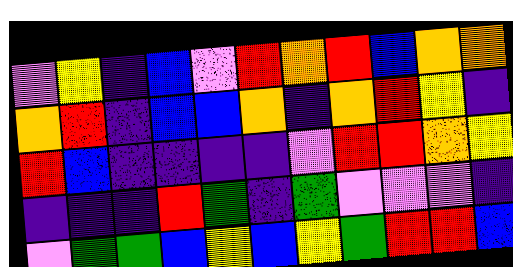[["violet", "yellow", "indigo", "blue", "violet", "red", "orange", "red", "blue", "orange", "orange"], ["orange", "red", "indigo", "blue", "blue", "orange", "indigo", "orange", "red", "yellow", "indigo"], ["red", "blue", "indigo", "indigo", "indigo", "indigo", "violet", "red", "red", "orange", "yellow"], ["indigo", "indigo", "indigo", "red", "green", "indigo", "green", "violet", "violet", "violet", "indigo"], ["violet", "green", "green", "blue", "yellow", "blue", "yellow", "green", "red", "red", "blue"]]